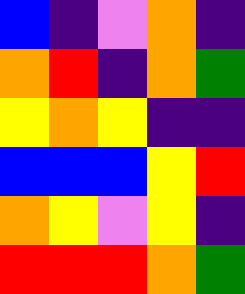[["blue", "indigo", "violet", "orange", "indigo"], ["orange", "red", "indigo", "orange", "green"], ["yellow", "orange", "yellow", "indigo", "indigo"], ["blue", "blue", "blue", "yellow", "red"], ["orange", "yellow", "violet", "yellow", "indigo"], ["red", "red", "red", "orange", "green"]]